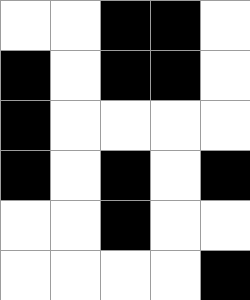[["white", "white", "black", "black", "white"], ["black", "white", "black", "black", "white"], ["black", "white", "white", "white", "white"], ["black", "white", "black", "white", "black"], ["white", "white", "black", "white", "white"], ["white", "white", "white", "white", "black"]]